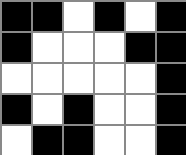[["black", "black", "white", "black", "white", "black"], ["black", "white", "white", "white", "black", "black"], ["white", "white", "white", "white", "white", "black"], ["black", "white", "black", "white", "white", "black"], ["white", "black", "black", "white", "white", "black"]]